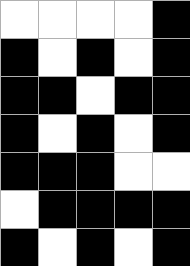[["white", "white", "white", "white", "black"], ["black", "white", "black", "white", "black"], ["black", "black", "white", "black", "black"], ["black", "white", "black", "white", "black"], ["black", "black", "black", "white", "white"], ["white", "black", "black", "black", "black"], ["black", "white", "black", "white", "black"]]